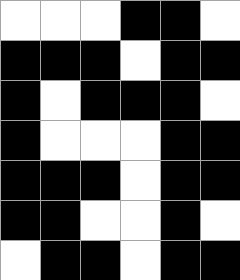[["white", "white", "white", "black", "black", "white"], ["black", "black", "black", "white", "black", "black"], ["black", "white", "black", "black", "black", "white"], ["black", "white", "white", "white", "black", "black"], ["black", "black", "black", "white", "black", "black"], ["black", "black", "white", "white", "black", "white"], ["white", "black", "black", "white", "black", "black"]]